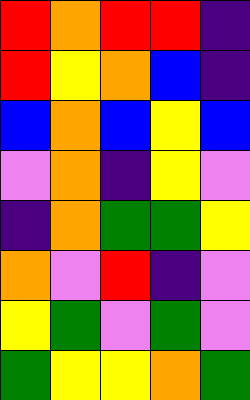[["red", "orange", "red", "red", "indigo"], ["red", "yellow", "orange", "blue", "indigo"], ["blue", "orange", "blue", "yellow", "blue"], ["violet", "orange", "indigo", "yellow", "violet"], ["indigo", "orange", "green", "green", "yellow"], ["orange", "violet", "red", "indigo", "violet"], ["yellow", "green", "violet", "green", "violet"], ["green", "yellow", "yellow", "orange", "green"]]